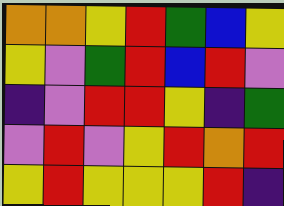[["orange", "orange", "yellow", "red", "green", "blue", "yellow"], ["yellow", "violet", "green", "red", "blue", "red", "violet"], ["indigo", "violet", "red", "red", "yellow", "indigo", "green"], ["violet", "red", "violet", "yellow", "red", "orange", "red"], ["yellow", "red", "yellow", "yellow", "yellow", "red", "indigo"]]